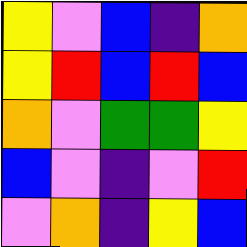[["yellow", "violet", "blue", "indigo", "orange"], ["yellow", "red", "blue", "red", "blue"], ["orange", "violet", "green", "green", "yellow"], ["blue", "violet", "indigo", "violet", "red"], ["violet", "orange", "indigo", "yellow", "blue"]]